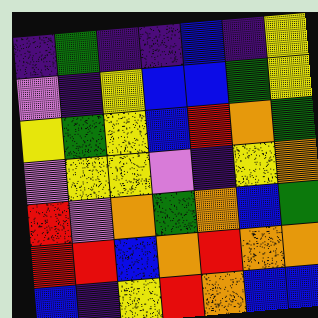[["indigo", "green", "indigo", "indigo", "blue", "indigo", "yellow"], ["violet", "indigo", "yellow", "blue", "blue", "green", "yellow"], ["yellow", "green", "yellow", "blue", "red", "orange", "green"], ["violet", "yellow", "yellow", "violet", "indigo", "yellow", "orange"], ["red", "violet", "orange", "green", "orange", "blue", "green"], ["red", "red", "blue", "orange", "red", "orange", "orange"], ["blue", "indigo", "yellow", "red", "orange", "blue", "blue"]]